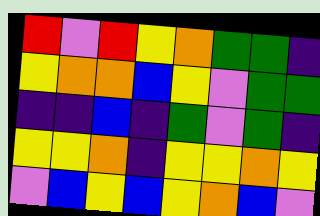[["red", "violet", "red", "yellow", "orange", "green", "green", "indigo"], ["yellow", "orange", "orange", "blue", "yellow", "violet", "green", "green"], ["indigo", "indigo", "blue", "indigo", "green", "violet", "green", "indigo"], ["yellow", "yellow", "orange", "indigo", "yellow", "yellow", "orange", "yellow"], ["violet", "blue", "yellow", "blue", "yellow", "orange", "blue", "violet"]]